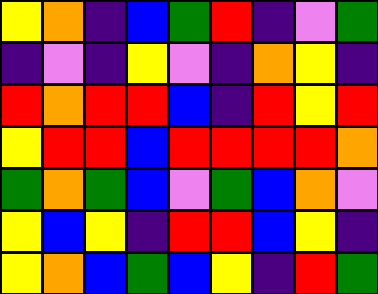[["yellow", "orange", "indigo", "blue", "green", "red", "indigo", "violet", "green"], ["indigo", "violet", "indigo", "yellow", "violet", "indigo", "orange", "yellow", "indigo"], ["red", "orange", "red", "red", "blue", "indigo", "red", "yellow", "red"], ["yellow", "red", "red", "blue", "red", "red", "red", "red", "orange"], ["green", "orange", "green", "blue", "violet", "green", "blue", "orange", "violet"], ["yellow", "blue", "yellow", "indigo", "red", "red", "blue", "yellow", "indigo"], ["yellow", "orange", "blue", "green", "blue", "yellow", "indigo", "red", "green"]]